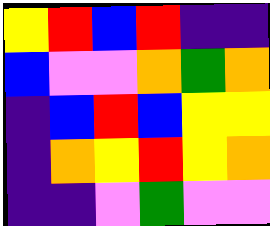[["yellow", "red", "blue", "red", "indigo", "indigo"], ["blue", "violet", "violet", "orange", "green", "orange"], ["indigo", "blue", "red", "blue", "yellow", "yellow"], ["indigo", "orange", "yellow", "red", "yellow", "orange"], ["indigo", "indigo", "violet", "green", "violet", "violet"]]